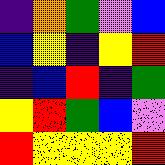[["indigo", "orange", "green", "violet", "blue"], ["blue", "yellow", "indigo", "yellow", "red"], ["indigo", "blue", "red", "indigo", "green"], ["yellow", "red", "green", "blue", "violet"], ["red", "yellow", "yellow", "yellow", "red"]]